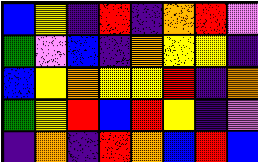[["blue", "yellow", "indigo", "red", "indigo", "orange", "red", "violet"], ["green", "violet", "blue", "indigo", "orange", "yellow", "yellow", "indigo"], ["blue", "yellow", "orange", "yellow", "yellow", "red", "indigo", "orange"], ["green", "yellow", "red", "blue", "red", "yellow", "indigo", "violet"], ["indigo", "orange", "indigo", "red", "orange", "blue", "red", "blue"]]